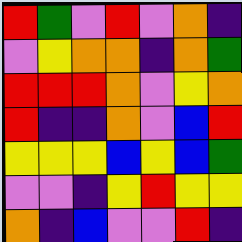[["red", "green", "violet", "red", "violet", "orange", "indigo"], ["violet", "yellow", "orange", "orange", "indigo", "orange", "green"], ["red", "red", "red", "orange", "violet", "yellow", "orange"], ["red", "indigo", "indigo", "orange", "violet", "blue", "red"], ["yellow", "yellow", "yellow", "blue", "yellow", "blue", "green"], ["violet", "violet", "indigo", "yellow", "red", "yellow", "yellow"], ["orange", "indigo", "blue", "violet", "violet", "red", "indigo"]]